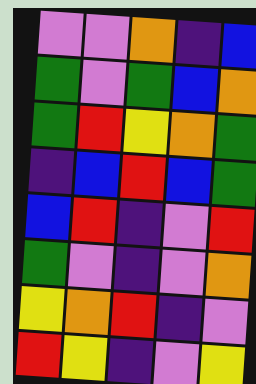[["violet", "violet", "orange", "indigo", "blue"], ["green", "violet", "green", "blue", "orange"], ["green", "red", "yellow", "orange", "green"], ["indigo", "blue", "red", "blue", "green"], ["blue", "red", "indigo", "violet", "red"], ["green", "violet", "indigo", "violet", "orange"], ["yellow", "orange", "red", "indigo", "violet"], ["red", "yellow", "indigo", "violet", "yellow"]]